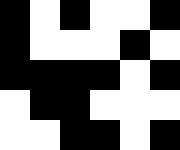[["black", "white", "black", "white", "white", "black"], ["black", "white", "white", "white", "black", "white"], ["black", "black", "black", "black", "white", "black"], ["white", "black", "black", "white", "white", "white"], ["white", "white", "black", "black", "white", "black"]]